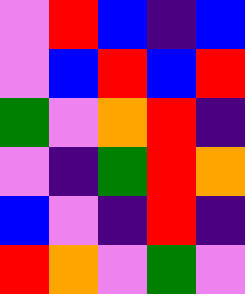[["violet", "red", "blue", "indigo", "blue"], ["violet", "blue", "red", "blue", "red"], ["green", "violet", "orange", "red", "indigo"], ["violet", "indigo", "green", "red", "orange"], ["blue", "violet", "indigo", "red", "indigo"], ["red", "orange", "violet", "green", "violet"]]